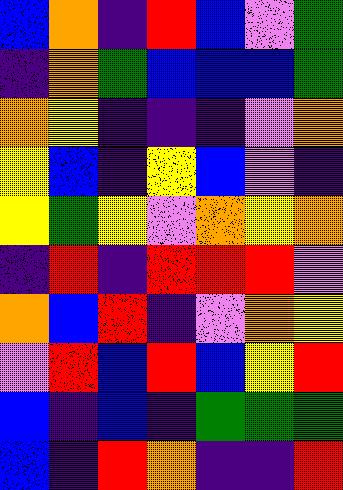[["blue", "orange", "indigo", "red", "blue", "violet", "green"], ["indigo", "orange", "green", "blue", "blue", "blue", "green"], ["orange", "yellow", "indigo", "indigo", "indigo", "violet", "orange"], ["yellow", "blue", "indigo", "yellow", "blue", "violet", "indigo"], ["yellow", "green", "yellow", "violet", "orange", "yellow", "orange"], ["indigo", "red", "indigo", "red", "red", "red", "violet"], ["orange", "blue", "red", "indigo", "violet", "orange", "yellow"], ["violet", "red", "blue", "red", "blue", "yellow", "red"], ["blue", "indigo", "blue", "indigo", "green", "green", "green"], ["blue", "indigo", "red", "orange", "indigo", "indigo", "red"]]